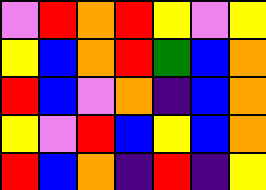[["violet", "red", "orange", "red", "yellow", "violet", "yellow"], ["yellow", "blue", "orange", "red", "green", "blue", "orange"], ["red", "blue", "violet", "orange", "indigo", "blue", "orange"], ["yellow", "violet", "red", "blue", "yellow", "blue", "orange"], ["red", "blue", "orange", "indigo", "red", "indigo", "yellow"]]